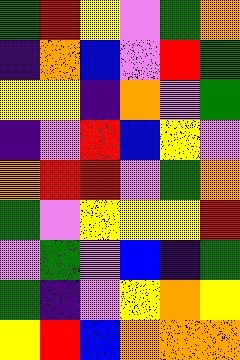[["green", "red", "yellow", "violet", "green", "orange"], ["indigo", "orange", "blue", "violet", "red", "green"], ["yellow", "yellow", "indigo", "orange", "violet", "green"], ["indigo", "violet", "red", "blue", "yellow", "violet"], ["orange", "red", "red", "violet", "green", "orange"], ["green", "violet", "yellow", "yellow", "yellow", "red"], ["violet", "green", "violet", "blue", "indigo", "green"], ["green", "indigo", "violet", "yellow", "orange", "yellow"], ["yellow", "red", "blue", "orange", "orange", "orange"]]